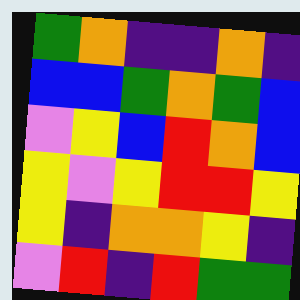[["green", "orange", "indigo", "indigo", "orange", "indigo"], ["blue", "blue", "green", "orange", "green", "blue"], ["violet", "yellow", "blue", "red", "orange", "blue"], ["yellow", "violet", "yellow", "red", "red", "yellow"], ["yellow", "indigo", "orange", "orange", "yellow", "indigo"], ["violet", "red", "indigo", "red", "green", "green"]]